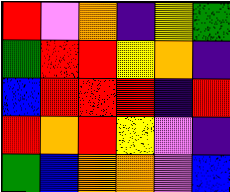[["red", "violet", "orange", "indigo", "yellow", "green"], ["green", "red", "red", "yellow", "orange", "indigo"], ["blue", "red", "red", "red", "indigo", "red"], ["red", "orange", "red", "yellow", "violet", "indigo"], ["green", "blue", "orange", "orange", "violet", "blue"]]